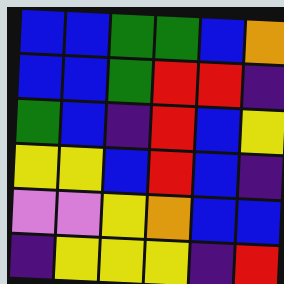[["blue", "blue", "green", "green", "blue", "orange"], ["blue", "blue", "green", "red", "red", "indigo"], ["green", "blue", "indigo", "red", "blue", "yellow"], ["yellow", "yellow", "blue", "red", "blue", "indigo"], ["violet", "violet", "yellow", "orange", "blue", "blue"], ["indigo", "yellow", "yellow", "yellow", "indigo", "red"]]